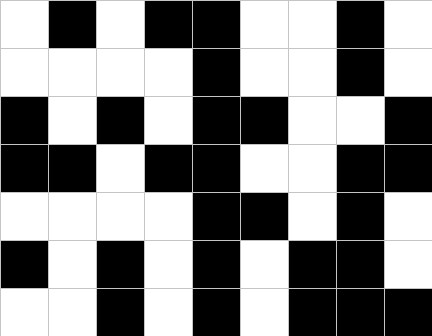[["white", "black", "white", "black", "black", "white", "white", "black", "white"], ["white", "white", "white", "white", "black", "white", "white", "black", "white"], ["black", "white", "black", "white", "black", "black", "white", "white", "black"], ["black", "black", "white", "black", "black", "white", "white", "black", "black"], ["white", "white", "white", "white", "black", "black", "white", "black", "white"], ["black", "white", "black", "white", "black", "white", "black", "black", "white"], ["white", "white", "black", "white", "black", "white", "black", "black", "black"]]